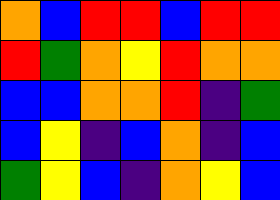[["orange", "blue", "red", "red", "blue", "red", "red"], ["red", "green", "orange", "yellow", "red", "orange", "orange"], ["blue", "blue", "orange", "orange", "red", "indigo", "green"], ["blue", "yellow", "indigo", "blue", "orange", "indigo", "blue"], ["green", "yellow", "blue", "indigo", "orange", "yellow", "blue"]]